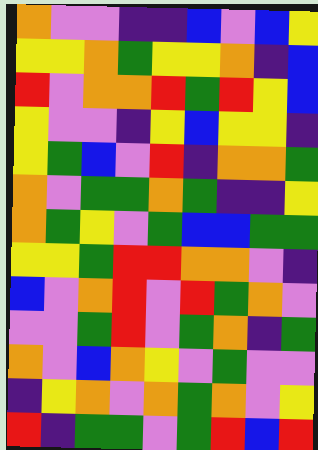[["orange", "violet", "violet", "indigo", "indigo", "blue", "violet", "blue", "yellow"], ["yellow", "yellow", "orange", "green", "yellow", "yellow", "orange", "indigo", "blue"], ["red", "violet", "orange", "orange", "red", "green", "red", "yellow", "blue"], ["yellow", "violet", "violet", "indigo", "yellow", "blue", "yellow", "yellow", "indigo"], ["yellow", "green", "blue", "violet", "red", "indigo", "orange", "orange", "green"], ["orange", "violet", "green", "green", "orange", "green", "indigo", "indigo", "yellow"], ["orange", "green", "yellow", "violet", "green", "blue", "blue", "green", "green"], ["yellow", "yellow", "green", "red", "red", "orange", "orange", "violet", "indigo"], ["blue", "violet", "orange", "red", "violet", "red", "green", "orange", "violet"], ["violet", "violet", "green", "red", "violet", "green", "orange", "indigo", "green"], ["orange", "violet", "blue", "orange", "yellow", "violet", "green", "violet", "violet"], ["indigo", "yellow", "orange", "violet", "orange", "green", "orange", "violet", "yellow"], ["red", "indigo", "green", "green", "violet", "green", "red", "blue", "red"]]